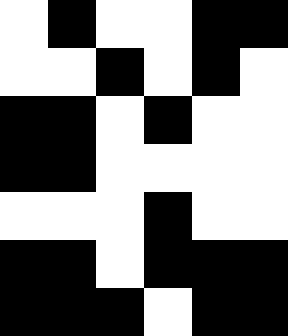[["white", "black", "white", "white", "black", "black"], ["white", "white", "black", "white", "black", "white"], ["black", "black", "white", "black", "white", "white"], ["black", "black", "white", "white", "white", "white"], ["white", "white", "white", "black", "white", "white"], ["black", "black", "white", "black", "black", "black"], ["black", "black", "black", "white", "black", "black"]]